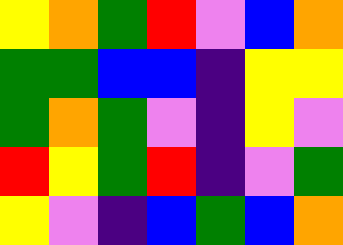[["yellow", "orange", "green", "red", "violet", "blue", "orange"], ["green", "green", "blue", "blue", "indigo", "yellow", "yellow"], ["green", "orange", "green", "violet", "indigo", "yellow", "violet"], ["red", "yellow", "green", "red", "indigo", "violet", "green"], ["yellow", "violet", "indigo", "blue", "green", "blue", "orange"]]